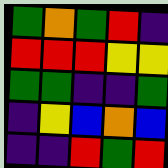[["green", "orange", "green", "red", "indigo"], ["red", "red", "red", "yellow", "yellow"], ["green", "green", "indigo", "indigo", "green"], ["indigo", "yellow", "blue", "orange", "blue"], ["indigo", "indigo", "red", "green", "red"]]